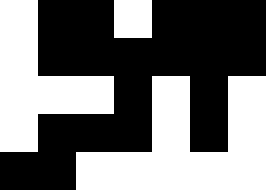[["white", "black", "black", "white", "black", "black", "black"], ["white", "black", "black", "black", "black", "black", "black"], ["white", "white", "white", "black", "white", "black", "white"], ["white", "black", "black", "black", "white", "black", "white"], ["black", "black", "white", "white", "white", "white", "white"]]